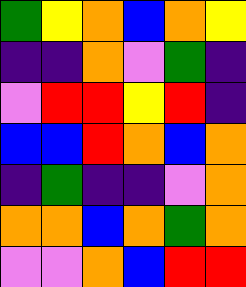[["green", "yellow", "orange", "blue", "orange", "yellow"], ["indigo", "indigo", "orange", "violet", "green", "indigo"], ["violet", "red", "red", "yellow", "red", "indigo"], ["blue", "blue", "red", "orange", "blue", "orange"], ["indigo", "green", "indigo", "indigo", "violet", "orange"], ["orange", "orange", "blue", "orange", "green", "orange"], ["violet", "violet", "orange", "blue", "red", "red"]]